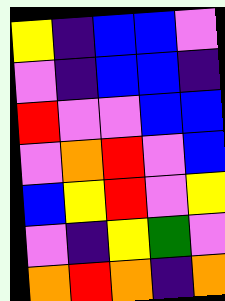[["yellow", "indigo", "blue", "blue", "violet"], ["violet", "indigo", "blue", "blue", "indigo"], ["red", "violet", "violet", "blue", "blue"], ["violet", "orange", "red", "violet", "blue"], ["blue", "yellow", "red", "violet", "yellow"], ["violet", "indigo", "yellow", "green", "violet"], ["orange", "red", "orange", "indigo", "orange"]]